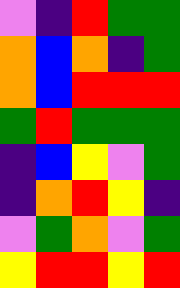[["violet", "indigo", "red", "green", "green"], ["orange", "blue", "orange", "indigo", "green"], ["orange", "blue", "red", "red", "red"], ["green", "red", "green", "green", "green"], ["indigo", "blue", "yellow", "violet", "green"], ["indigo", "orange", "red", "yellow", "indigo"], ["violet", "green", "orange", "violet", "green"], ["yellow", "red", "red", "yellow", "red"]]